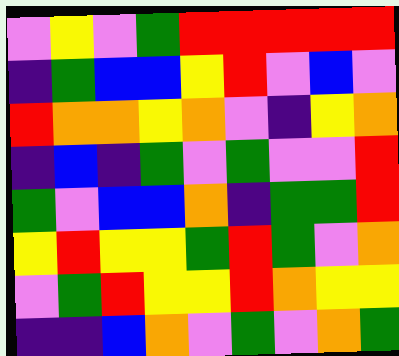[["violet", "yellow", "violet", "green", "red", "red", "red", "red", "red"], ["indigo", "green", "blue", "blue", "yellow", "red", "violet", "blue", "violet"], ["red", "orange", "orange", "yellow", "orange", "violet", "indigo", "yellow", "orange"], ["indigo", "blue", "indigo", "green", "violet", "green", "violet", "violet", "red"], ["green", "violet", "blue", "blue", "orange", "indigo", "green", "green", "red"], ["yellow", "red", "yellow", "yellow", "green", "red", "green", "violet", "orange"], ["violet", "green", "red", "yellow", "yellow", "red", "orange", "yellow", "yellow"], ["indigo", "indigo", "blue", "orange", "violet", "green", "violet", "orange", "green"]]